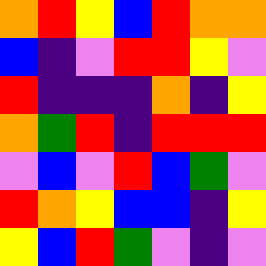[["orange", "red", "yellow", "blue", "red", "orange", "orange"], ["blue", "indigo", "violet", "red", "red", "yellow", "violet"], ["red", "indigo", "indigo", "indigo", "orange", "indigo", "yellow"], ["orange", "green", "red", "indigo", "red", "red", "red"], ["violet", "blue", "violet", "red", "blue", "green", "violet"], ["red", "orange", "yellow", "blue", "blue", "indigo", "yellow"], ["yellow", "blue", "red", "green", "violet", "indigo", "violet"]]